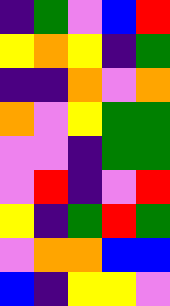[["indigo", "green", "violet", "blue", "red"], ["yellow", "orange", "yellow", "indigo", "green"], ["indigo", "indigo", "orange", "violet", "orange"], ["orange", "violet", "yellow", "green", "green"], ["violet", "violet", "indigo", "green", "green"], ["violet", "red", "indigo", "violet", "red"], ["yellow", "indigo", "green", "red", "green"], ["violet", "orange", "orange", "blue", "blue"], ["blue", "indigo", "yellow", "yellow", "violet"]]